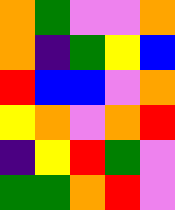[["orange", "green", "violet", "violet", "orange"], ["orange", "indigo", "green", "yellow", "blue"], ["red", "blue", "blue", "violet", "orange"], ["yellow", "orange", "violet", "orange", "red"], ["indigo", "yellow", "red", "green", "violet"], ["green", "green", "orange", "red", "violet"]]